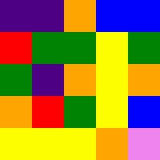[["indigo", "indigo", "orange", "blue", "blue"], ["red", "green", "green", "yellow", "green"], ["green", "indigo", "orange", "yellow", "orange"], ["orange", "red", "green", "yellow", "blue"], ["yellow", "yellow", "yellow", "orange", "violet"]]